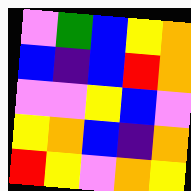[["violet", "green", "blue", "yellow", "orange"], ["blue", "indigo", "blue", "red", "orange"], ["violet", "violet", "yellow", "blue", "violet"], ["yellow", "orange", "blue", "indigo", "orange"], ["red", "yellow", "violet", "orange", "yellow"]]